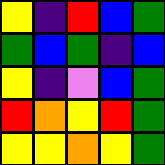[["yellow", "indigo", "red", "blue", "green"], ["green", "blue", "green", "indigo", "blue"], ["yellow", "indigo", "violet", "blue", "green"], ["red", "orange", "yellow", "red", "green"], ["yellow", "yellow", "orange", "yellow", "green"]]